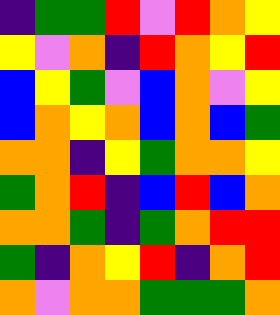[["indigo", "green", "green", "red", "violet", "red", "orange", "yellow"], ["yellow", "violet", "orange", "indigo", "red", "orange", "yellow", "red"], ["blue", "yellow", "green", "violet", "blue", "orange", "violet", "yellow"], ["blue", "orange", "yellow", "orange", "blue", "orange", "blue", "green"], ["orange", "orange", "indigo", "yellow", "green", "orange", "orange", "yellow"], ["green", "orange", "red", "indigo", "blue", "red", "blue", "orange"], ["orange", "orange", "green", "indigo", "green", "orange", "red", "red"], ["green", "indigo", "orange", "yellow", "red", "indigo", "orange", "red"], ["orange", "violet", "orange", "orange", "green", "green", "green", "orange"]]